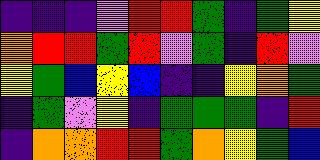[["indigo", "indigo", "indigo", "violet", "red", "red", "green", "indigo", "green", "yellow"], ["orange", "red", "red", "green", "red", "violet", "green", "indigo", "red", "violet"], ["yellow", "green", "blue", "yellow", "blue", "indigo", "indigo", "yellow", "orange", "green"], ["indigo", "green", "violet", "yellow", "indigo", "green", "green", "green", "indigo", "red"], ["indigo", "orange", "orange", "red", "red", "green", "orange", "yellow", "green", "blue"]]